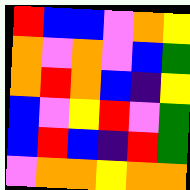[["red", "blue", "blue", "violet", "orange", "yellow"], ["orange", "violet", "orange", "violet", "blue", "green"], ["orange", "red", "orange", "blue", "indigo", "yellow"], ["blue", "violet", "yellow", "red", "violet", "green"], ["blue", "red", "blue", "indigo", "red", "green"], ["violet", "orange", "orange", "yellow", "orange", "orange"]]